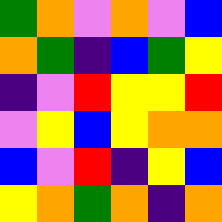[["green", "orange", "violet", "orange", "violet", "blue"], ["orange", "green", "indigo", "blue", "green", "yellow"], ["indigo", "violet", "red", "yellow", "yellow", "red"], ["violet", "yellow", "blue", "yellow", "orange", "orange"], ["blue", "violet", "red", "indigo", "yellow", "blue"], ["yellow", "orange", "green", "orange", "indigo", "orange"]]